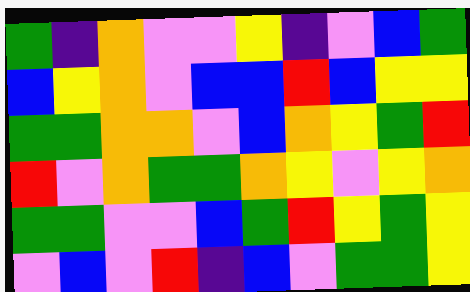[["green", "indigo", "orange", "violet", "violet", "yellow", "indigo", "violet", "blue", "green"], ["blue", "yellow", "orange", "violet", "blue", "blue", "red", "blue", "yellow", "yellow"], ["green", "green", "orange", "orange", "violet", "blue", "orange", "yellow", "green", "red"], ["red", "violet", "orange", "green", "green", "orange", "yellow", "violet", "yellow", "orange"], ["green", "green", "violet", "violet", "blue", "green", "red", "yellow", "green", "yellow"], ["violet", "blue", "violet", "red", "indigo", "blue", "violet", "green", "green", "yellow"]]